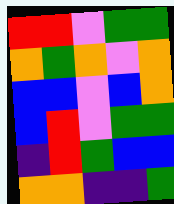[["red", "red", "violet", "green", "green"], ["orange", "green", "orange", "violet", "orange"], ["blue", "blue", "violet", "blue", "orange"], ["blue", "red", "violet", "green", "green"], ["indigo", "red", "green", "blue", "blue"], ["orange", "orange", "indigo", "indigo", "green"]]